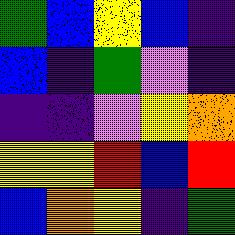[["green", "blue", "yellow", "blue", "indigo"], ["blue", "indigo", "green", "violet", "indigo"], ["indigo", "indigo", "violet", "yellow", "orange"], ["yellow", "yellow", "red", "blue", "red"], ["blue", "orange", "yellow", "indigo", "green"]]